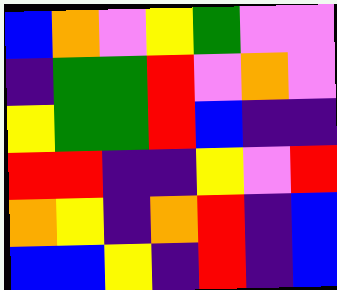[["blue", "orange", "violet", "yellow", "green", "violet", "violet"], ["indigo", "green", "green", "red", "violet", "orange", "violet"], ["yellow", "green", "green", "red", "blue", "indigo", "indigo"], ["red", "red", "indigo", "indigo", "yellow", "violet", "red"], ["orange", "yellow", "indigo", "orange", "red", "indigo", "blue"], ["blue", "blue", "yellow", "indigo", "red", "indigo", "blue"]]